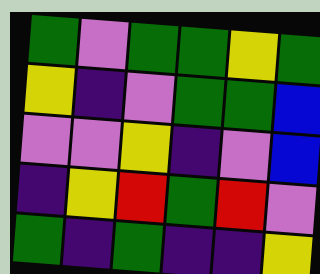[["green", "violet", "green", "green", "yellow", "green"], ["yellow", "indigo", "violet", "green", "green", "blue"], ["violet", "violet", "yellow", "indigo", "violet", "blue"], ["indigo", "yellow", "red", "green", "red", "violet"], ["green", "indigo", "green", "indigo", "indigo", "yellow"]]